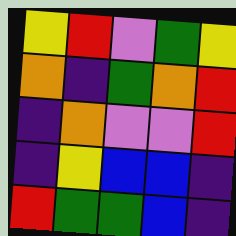[["yellow", "red", "violet", "green", "yellow"], ["orange", "indigo", "green", "orange", "red"], ["indigo", "orange", "violet", "violet", "red"], ["indigo", "yellow", "blue", "blue", "indigo"], ["red", "green", "green", "blue", "indigo"]]